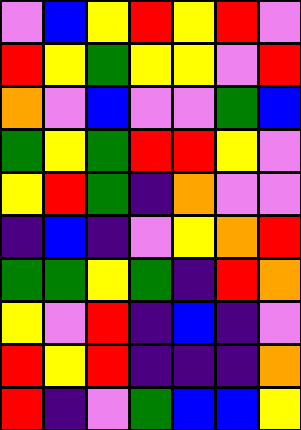[["violet", "blue", "yellow", "red", "yellow", "red", "violet"], ["red", "yellow", "green", "yellow", "yellow", "violet", "red"], ["orange", "violet", "blue", "violet", "violet", "green", "blue"], ["green", "yellow", "green", "red", "red", "yellow", "violet"], ["yellow", "red", "green", "indigo", "orange", "violet", "violet"], ["indigo", "blue", "indigo", "violet", "yellow", "orange", "red"], ["green", "green", "yellow", "green", "indigo", "red", "orange"], ["yellow", "violet", "red", "indigo", "blue", "indigo", "violet"], ["red", "yellow", "red", "indigo", "indigo", "indigo", "orange"], ["red", "indigo", "violet", "green", "blue", "blue", "yellow"]]